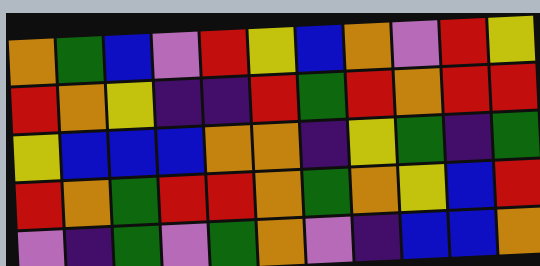[["orange", "green", "blue", "violet", "red", "yellow", "blue", "orange", "violet", "red", "yellow"], ["red", "orange", "yellow", "indigo", "indigo", "red", "green", "red", "orange", "red", "red"], ["yellow", "blue", "blue", "blue", "orange", "orange", "indigo", "yellow", "green", "indigo", "green"], ["red", "orange", "green", "red", "red", "orange", "green", "orange", "yellow", "blue", "red"], ["violet", "indigo", "green", "violet", "green", "orange", "violet", "indigo", "blue", "blue", "orange"]]